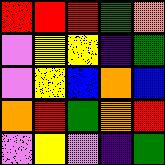[["red", "red", "red", "green", "orange"], ["violet", "yellow", "yellow", "indigo", "green"], ["violet", "yellow", "blue", "orange", "blue"], ["orange", "red", "green", "orange", "red"], ["violet", "yellow", "violet", "indigo", "green"]]